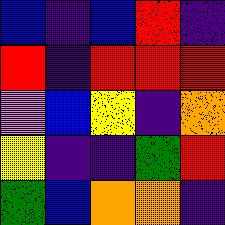[["blue", "indigo", "blue", "red", "indigo"], ["red", "indigo", "red", "red", "red"], ["violet", "blue", "yellow", "indigo", "orange"], ["yellow", "indigo", "indigo", "green", "red"], ["green", "blue", "orange", "orange", "indigo"]]